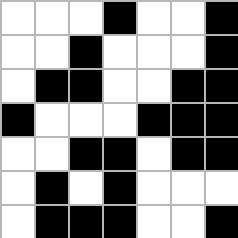[["white", "white", "white", "black", "white", "white", "black"], ["white", "white", "black", "white", "white", "white", "black"], ["white", "black", "black", "white", "white", "black", "black"], ["black", "white", "white", "white", "black", "black", "black"], ["white", "white", "black", "black", "white", "black", "black"], ["white", "black", "white", "black", "white", "white", "white"], ["white", "black", "black", "black", "white", "white", "black"]]